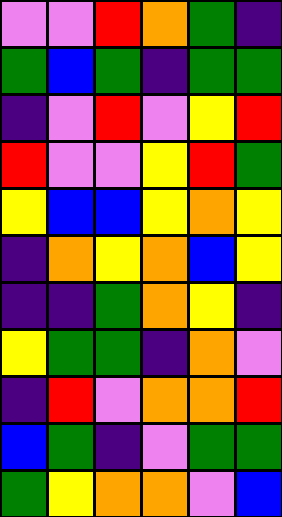[["violet", "violet", "red", "orange", "green", "indigo"], ["green", "blue", "green", "indigo", "green", "green"], ["indigo", "violet", "red", "violet", "yellow", "red"], ["red", "violet", "violet", "yellow", "red", "green"], ["yellow", "blue", "blue", "yellow", "orange", "yellow"], ["indigo", "orange", "yellow", "orange", "blue", "yellow"], ["indigo", "indigo", "green", "orange", "yellow", "indigo"], ["yellow", "green", "green", "indigo", "orange", "violet"], ["indigo", "red", "violet", "orange", "orange", "red"], ["blue", "green", "indigo", "violet", "green", "green"], ["green", "yellow", "orange", "orange", "violet", "blue"]]